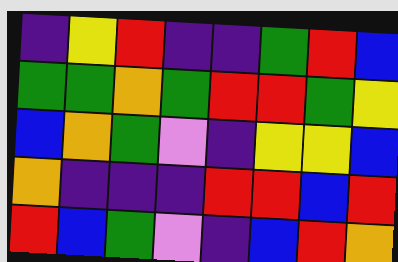[["indigo", "yellow", "red", "indigo", "indigo", "green", "red", "blue"], ["green", "green", "orange", "green", "red", "red", "green", "yellow"], ["blue", "orange", "green", "violet", "indigo", "yellow", "yellow", "blue"], ["orange", "indigo", "indigo", "indigo", "red", "red", "blue", "red"], ["red", "blue", "green", "violet", "indigo", "blue", "red", "orange"]]